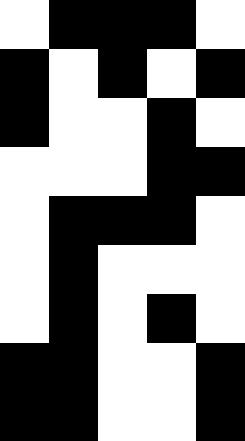[["white", "black", "black", "black", "white"], ["black", "white", "black", "white", "black"], ["black", "white", "white", "black", "white"], ["white", "white", "white", "black", "black"], ["white", "black", "black", "black", "white"], ["white", "black", "white", "white", "white"], ["white", "black", "white", "black", "white"], ["black", "black", "white", "white", "black"], ["black", "black", "white", "white", "black"]]